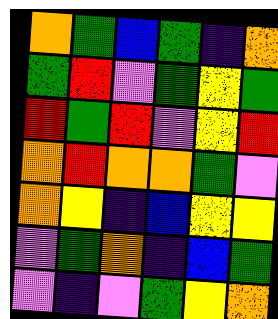[["orange", "green", "blue", "green", "indigo", "orange"], ["green", "red", "violet", "green", "yellow", "green"], ["red", "green", "red", "violet", "yellow", "red"], ["orange", "red", "orange", "orange", "green", "violet"], ["orange", "yellow", "indigo", "blue", "yellow", "yellow"], ["violet", "green", "orange", "indigo", "blue", "green"], ["violet", "indigo", "violet", "green", "yellow", "orange"]]